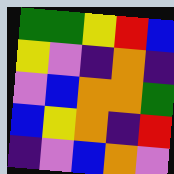[["green", "green", "yellow", "red", "blue"], ["yellow", "violet", "indigo", "orange", "indigo"], ["violet", "blue", "orange", "orange", "green"], ["blue", "yellow", "orange", "indigo", "red"], ["indigo", "violet", "blue", "orange", "violet"]]